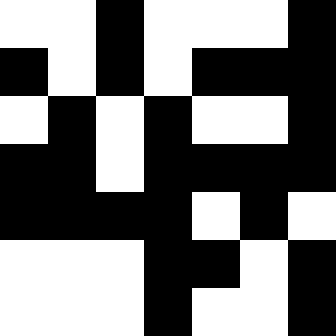[["white", "white", "black", "white", "white", "white", "black"], ["black", "white", "black", "white", "black", "black", "black"], ["white", "black", "white", "black", "white", "white", "black"], ["black", "black", "white", "black", "black", "black", "black"], ["black", "black", "black", "black", "white", "black", "white"], ["white", "white", "white", "black", "black", "white", "black"], ["white", "white", "white", "black", "white", "white", "black"]]